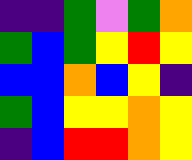[["indigo", "indigo", "green", "violet", "green", "orange"], ["green", "blue", "green", "yellow", "red", "yellow"], ["blue", "blue", "orange", "blue", "yellow", "indigo"], ["green", "blue", "yellow", "yellow", "orange", "yellow"], ["indigo", "blue", "red", "red", "orange", "yellow"]]